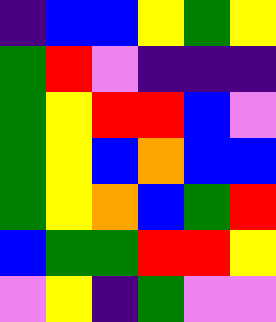[["indigo", "blue", "blue", "yellow", "green", "yellow"], ["green", "red", "violet", "indigo", "indigo", "indigo"], ["green", "yellow", "red", "red", "blue", "violet"], ["green", "yellow", "blue", "orange", "blue", "blue"], ["green", "yellow", "orange", "blue", "green", "red"], ["blue", "green", "green", "red", "red", "yellow"], ["violet", "yellow", "indigo", "green", "violet", "violet"]]